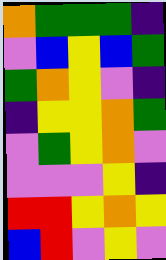[["orange", "green", "green", "green", "indigo"], ["violet", "blue", "yellow", "blue", "green"], ["green", "orange", "yellow", "violet", "indigo"], ["indigo", "yellow", "yellow", "orange", "green"], ["violet", "green", "yellow", "orange", "violet"], ["violet", "violet", "violet", "yellow", "indigo"], ["red", "red", "yellow", "orange", "yellow"], ["blue", "red", "violet", "yellow", "violet"]]